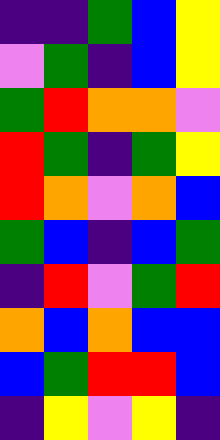[["indigo", "indigo", "green", "blue", "yellow"], ["violet", "green", "indigo", "blue", "yellow"], ["green", "red", "orange", "orange", "violet"], ["red", "green", "indigo", "green", "yellow"], ["red", "orange", "violet", "orange", "blue"], ["green", "blue", "indigo", "blue", "green"], ["indigo", "red", "violet", "green", "red"], ["orange", "blue", "orange", "blue", "blue"], ["blue", "green", "red", "red", "blue"], ["indigo", "yellow", "violet", "yellow", "indigo"]]